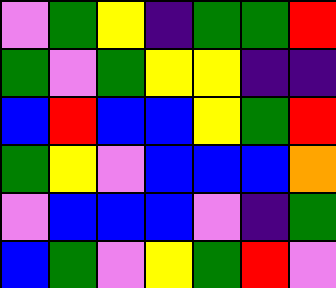[["violet", "green", "yellow", "indigo", "green", "green", "red"], ["green", "violet", "green", "yellow", "yellow", "indigo", "indigo"], ["blue", "red", "blue", "blue", "yellow", "green", "red"], ["green", "yellow", "violet", "blue", "blue", "blue", "orange"], ["violet", "blue", "blue", "blue", "violet", "indigo", "green"], ["blue", "green", "violet", "yellow", "green", "red", "violet"]]